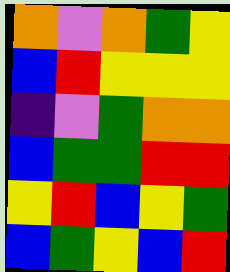[["orange", "violet", "orange", "green", "yellow"], ["blue", "red", "yellow", "yellow", "yellow"], ["indigo", "violet", "green", "orange", "orange"], ["blue", "green", "green", "red", "red"], ["yellow", "red", "blue", "yellow", "green"], ["blue", "green", "yellow", "blue", "red"]]